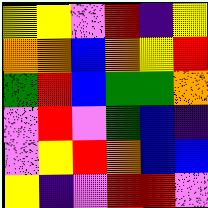[["yellow", "yellow", "violet", "red", "indigo", "yellow"], ["orange", "orange", "blue", "orange", "yellow", "red"], ["green", "red", "blue", "green", "green", "orange"], ["violet", "red", "violet", "green", "blue", "indigo"], ["violet", "yellow", "red", "orange", "blue", "blue"], ["yellow", "indigo", "violet", "red", "red", "violet"]]